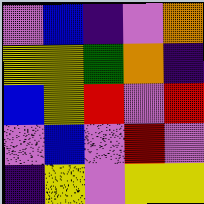[["violet", "blue", "indigo", "violet", "orange"], ["yellow", "yellow", "green", "orange", "indigo"], ["blue", "yellow", "red", "violet", "red"], ["violet", "blue", "violet", "red", "violet"], ["indigo", "yellow", "violet", "yellow", "yellow"]]